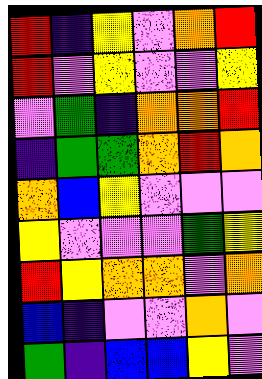[["red", "indigo", "yellow", "violet", "orange", "red"], ["red", "violet", "yellow", "violet", "violet", "yellow"], ["violet", "green", "indigo", "orange", "orange", "red"], ["indigo", "green", "green", "orange", "red", "orange"], ["orange", "blue", "yellow", "violet", "violet", "violet"], ["yellow", "violet", "violet", "violet", "green", "yellow"], ["red", "yellow", "orange", "orange", "violet", "orange"], ["blue", "indigo", "violet", "violet", "orange", "violet"], ["green", "indigo", "blue", "blue", "yellow", "violet"]]